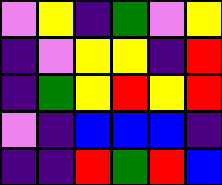[["violet", "yellow", "indigo", "green", "violet", "yellow"], ["indigo", "violet", "yellow", "yellow", "indigo", "red"], ["indigo", "green", "yellow", "red", "yellow", "red"], ["violet", "indigo", "blue", "blue", "blue", "indigo"], ["indigo", "indigo", "red", "green", "red", "blue"]]